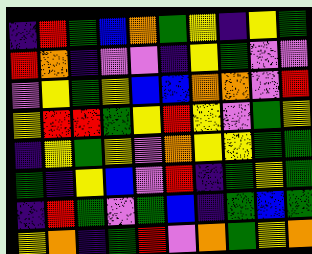[["indigo", "red", "green", "blue", "orange", "green", "yellow", "indigo", "yellow", "green"], ["red", "orange", "indigo", "violet", "violet", "indigo", "yellow", "green", "violet", "violet"], ["violet", "yellow", "green", "yellow", "blue", "blue", "orange", "orange", "violet", "red"], ["yellow", "red", "red", "green", "yellow", "red", "yellow", "violet", "green", "yellow"], ["indigo", "yellow", "green", "yellow", "violet", "orange", "yellow", "yellow", "green", "green"], ["green", "indigo", "yellow", "blue", "violet", "red", "indigo", "green", "yellow", "green"], ["indigo", "red", "green", "violet", "green", "blue", "indigo", "green", "blue", "green"], ["yellow", "orange", "indigo", "green", "red", "violet", "orange", "green", "yellow", "orange"]]